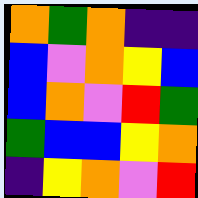[["orange", "green", "orange", "indigo", "indigo"], ["blue", "violet", "orange", "yellow", "blue"], ["blue", "orange", "violet", "red", "green"], ["green", "blue", "blue", "yellow", "orange"], ["indigo", "yellow", "orange", "violet", "red"]]